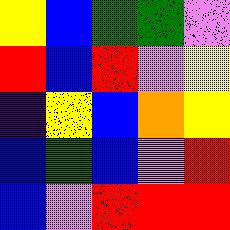[["yellow", "blue", "green", "green", "violet"], ["red", "blue", "red", "violet", "yellow"], ["indigo", "yellow", "blue", "orange", "yellow"], ["blue", "green", "blue", "violet", "red"], ["blue", "violet", "red", "red", "red"]]